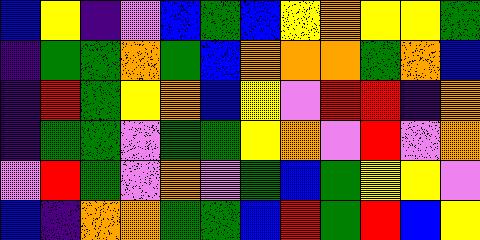[["blue", "yellow", "indigo", "violet", "blue", "green", "blue", "yellow", "orange", "yellow", "yellow", "green"], ["indigo", "green", "green", "orange", "green", "blue", "orange", "orange", "orange", "green", "orange", "blue"], ["indigo", "red", "green", "yellow", "orange", "blue", "yellow", "violet", "red", "red", "indigo", "orange"], ["indigo", "green", "green", "violet", "green", "green", "yellow", "orange", "violet", "red", "violet", "orange"], ["violet", "red", "green", "violet", "orange", "violet", "green", "blue", "green", "yellow", "yellow", "violet"], ["blue", "indigo", "orange", "orange", "green", "green", "blue", "red", "green", "red", "blue", "yellow"]]